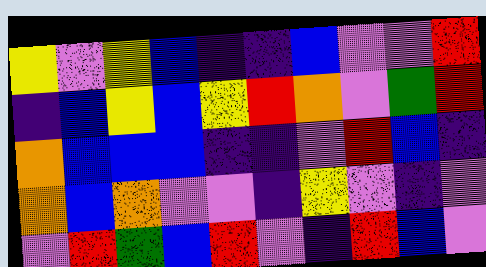[["yellow", "violet", "yellow", "blue", "indigo", "indigo", "blue", "violet", "violet", "red"], ["indigo", "blue", "yellow", "blue", "yellow", "red", "orange", "violet", "green", "red"], ["orange", "blue", "blue", "blue", "indigo", "indigo", "violet", "red", "blue", "indigo"], ["orange", "blue", "orange", "violet", "violet", "indigo", "yellow", "violet", "indigo", "violet"], ["violet", "red", "green", "blue", "red", "violet", "indigo", "red", "blue", "violet"]]